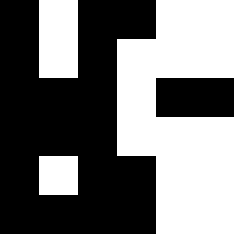[["black", "white", "black", "black", "white", "white"], ["black", "white", "black", "white", "white", "white"], ["black", "black", "black", "white", "black", "black"], ["black", "black", "black", "white", "white", "white"], ["black", "white", "black", "black", "white", "white"], ["black", "black", "black", "black", "white", "white"]]